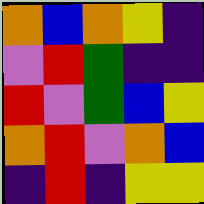[["orange", "blue", "orange", "yellow", "indigo"], ["violet", "red", "green", "indigo", "indigo"], ["red", "violet", "green", "blue", "yellow"], ["orange", "red", "violet", "orange", "blue"], ["indigo", "red", "indigo", "yellow", "yellow"]]